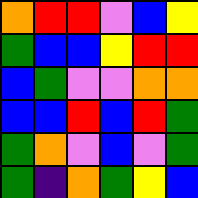[["orange", "red", "red", "violet", "blue", "yellow"], ["green", "blue", "blue", "yellow", "red", "red"], ["blue", "green", "violet", "violet", "orange", "orange"], ["blue", "blue", "red", "blue", "red", "green"], ["green", "orange", "violet", "blue", "violet", "green"], ["green", "indigo", "orange", "green", "yellow", "blue"]]